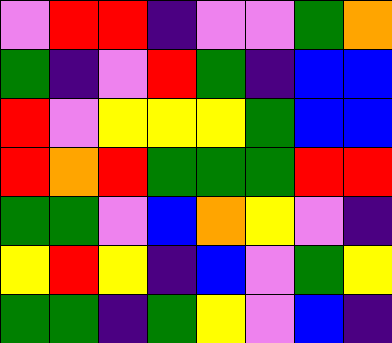[["violet", "red", "red", "indigo", "violet", "violet", "green", "orange"], ["green", "indigo", "violet", "red", "green", "indigo", "blue", "blue"], ["red", "violet", "yellow", "yellow", "yellow", "green", "blue", "blue"], ["red", "orange", "red", "green", "green", "green", "red", "red"], ["green", "green", "violet", "blue", "orange", "yellow", "violet", "indigo"], ["yellow", "red", "yellow", "indigo", "blue", "violet", "green", "yellow"], ["green", "green", "indigo", "green", "yellow", "violet", "blue", "indigo"]]